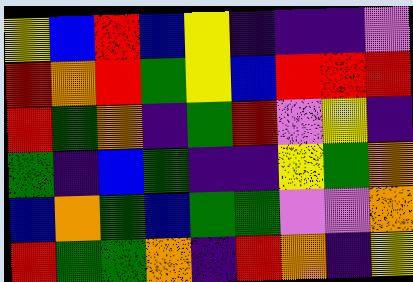[["yellow", "blue", "red", "blue", "yellow", "indigo", "indigo", "indigo", "violet"], ["red", "orange", "red", "green", "yellow", "blue", "red", "red", "red"], ["red", "green", "orange", "indigo", "green", "red", "violet", "yellow", "indigo"], ["green", "indigo", "blue", "green", "indigo", "indigo", "yellow", "green", "orange"], ["blue", "orange", "green", "blue", "green", "green", "violet", "violet", "orange"], ["red", "green", "green", "orange", "indigo", "red", "orange", "indigo", "yellow"]]